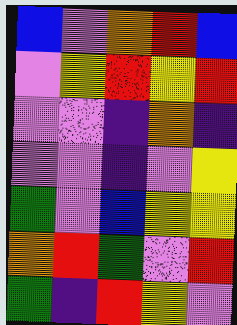[["blue", "violet", "orange", "red", "blue"], ["violet", "yellow", "red", "yellow", "red"], ["violet", "violet", "indigo", "orange", "indigo"], ["violet", "violet", "indigo", "violet", "yellow"], ["green", "violet", "blue", "yellow", "yellow"], ["orange", "red", "green", "violet", "red"], ["green", "indigo", "red", "yellow", "violet"]]